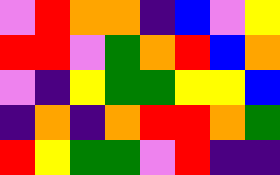[["violet", "red", "orange", "orange", "indigo", "blue", "violet", "yellow"], ["red", "red", "violet", "green", "orange", "red", "blue", "orange"], ["violet", "indigo", "yellow", "green", "green", "yellow", "yellow", "blue"], ["indigo", "orange", "indigo", "orange", "red", "red", "orange", "green"], ["red", "yellow", "green", "green", "violet", "red", "indigo", "indigo"]]